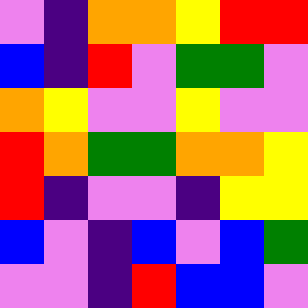[["violet", "indigo", "orange", "orange", "yellow", "red", "red"], ["blue", "indigo", "red", "violet", "green", "green", "violet"], ["orange", "yellow", "violet", "violet", "yellow", "violet", "violet"], ["red", "orange", "green", "green", "orange", "orange", "yellow"], ["red", "indigo", "violet", "violet", "indigo", "yellow", "yellow"], ["blue", "violet", "indigo", "blue", "violet", "blue", "green"], ["violet", "violet", "indigo", "red", "blue", "blue", "violet"]]